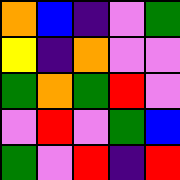[["orange", "blue", "indigo", "violet", "green"], ["yellow", "indigo", "orange", "violet", "violet"], ["green", "orange", "green", "red", "violet"], ["violet", "red", "violet", "green", "blue"], ["green", "violet", "red", "indigo", "red"]]